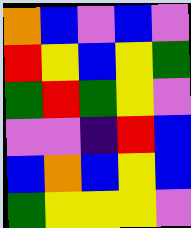[["orange", "blue", "violet", "blue", "violet"], ["red", "yellow", "blue", "yellow", "green"], ["green", "red", "green", "yellow", "violet"], ["violet", "violet", "indigo", "red", "blue"], ["blue", "orange", "blue", "yellow", "blue"], ["green", "yellow", "yellow", "yellow", "violet"]]